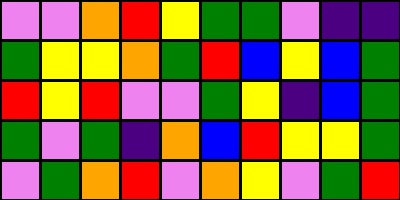[["violet", "violet", "orange", "red", "yellow", "green", "green", "violet", "indigo", "indigo"], ["green", "yellow", "yellow", "orange", "green", "red", "blue", "yellow", "blue", "green"], ["red", "yellow", "red", "violet", "violet", "green", "yellow", "indigo", "blue", "green"], ["green", "violet", "green", "indigo", "orange", "blue", "red", "yellow", "yellow", "green"], ["violet", "green", "orange", "red", "violet", "orange", "yellow", "violet", "green", "red"]]